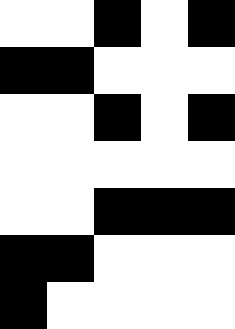[["white", "white", "black", "white", "black"], ["black", "black", "white", "white", "white"], ["white", "white", "black", "white", "black"], ["white", "white", "white", "white", "white"], ["white", "white", "black", "black", "black"], ["black", "black", "white", "white", "white"], ["black", "white", "white", "white", "white"]]